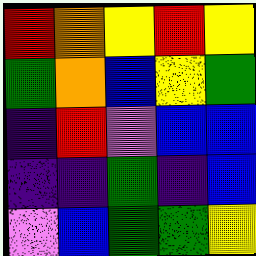[["red", "orange", "yellow", "red", "yellow"], ["green", "orange", "blue", "yellow", "green"], ["indigo", "red", "violet", "blue", "blue"], ["indigo", "indigo", "green", "indigo", "blue"], ["violet", "blue", "green", "green", "yellow"]]